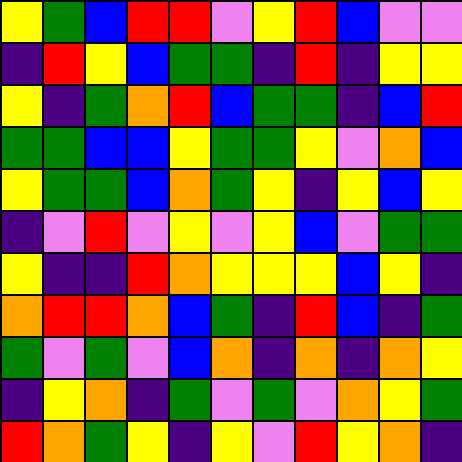[["yellow", "green", "blue", "red", "red", "violet", "yellow", "red", "blue", "violet", "violet"], ["indigo", "red", "yellow", "blue", "green", "green", "indigo", "red", "indigo", "yellow", "yellow"], ["yellow", "indigo", "green", "orange", "red", "blue", "green", "green", "indigo", "blue", "red"], ["green", "green", "blue", "blue", "yellow", "green", "green", "yellow", "violet", "orange", "blue"], ["yellow", "green", "green", "blue", "orange", "green", "yellow", "indigo", "yellow", "blue", "yellow"], ["indigo", "violet", "red", "violet", "yellow", "violet", "yellow", "blue", "violet", "green", "green"], ["yellow", "indigo", "indigo", "red", "orange", "yellow", "yellow", "yellow", "blue", "yellow", "indigo"], ["orange", "red", "red", "orange", "blue", "green", "indigo", "red", "blue", "indigo", "green"], ["green", "violet", "green", "violet", "blue", "orange", "indigo", "orange", "indigo", "orange", "yellow"], ["indigo", "yellow", "orange", "indigo", "green", "violet", "green", "violet", "orange", "yellow", "green"], ["red", "orange", "green", "yellow", "indigo", "yellow", "violet", "red", "yellow", "orange", "indigo"]]